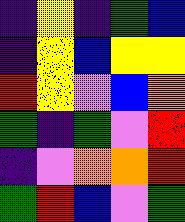[["indigo", "yellow", "indigo", "green", "blue"], ["indigo", "yellow", "blue", "yellow", "yellow"], ["red", "yellow", "violet", "blue", "orange"], ["green", "indigo", "green", "violet", "red"], ["indigo", "violet", "orange", "orange", "red"], ["green", "red", "blue", "violet", "green"]]